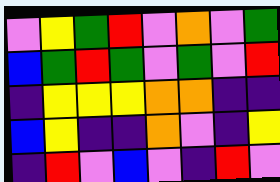[["violet", "yellow", "green", "red", "violet", "orange", "violet", "green"], ["blue", "green", "red", "green", "violet", "green", "violet", "red"], ["indigo", "yellow", "yellow", "yellow", "orange", "orange", "indigo", "indigo"], ["blue", "yellow", "indigo", "indigo", "orange", "violet", "indigo", "yellow"], ["indigo", "red", "violet", "blue", "violet", "indigo", "red", "violet"]]